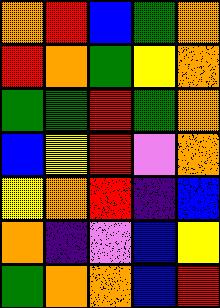[["orange", "red", "blue", "green", "orange"], ["red", "orange", "green", "yellow", "orange"], ["green", "green", "red", "green", "orange"], ["blue", "yellow", "red", "violet", "orange"], ["yellow", "orange", "red", "indigo", "blue"], ["orange", "indigo", "violet", "blue", "yellow"], ["green", "orange", "orange", "blue", "red"]]